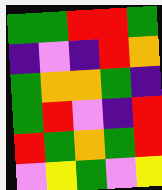[["green", "green", "red", "red", "green"], ["indigo", "violet", "indigo", "red", "orange"], ["green", "orange", "orange", "green", "indigo"], ["green", "red", "violet", "indigo", "red"], ["red", "green", "orange", "green", "red"], ["violet", "yellow", "green", "violet", "yellow"]]